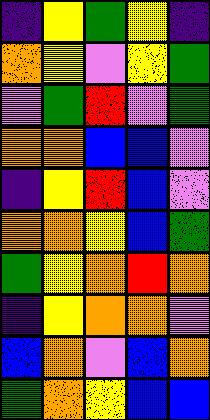[["indigo", "yellow", "green", "yellow", "indigo"], ["orange", "yellow", "violet", "yellow", "green"], ["violet", "green", "red", "violet", "green"], ["orange", "orange", "blue", "blue", "violet"], ["indigo", "yellow", "red", "blue", "violet"], ["orange", "orange", "yellow", "blue", "green"], ["green", "yellow", "orange", "red", "orange"], ["indigo", "yellow", "orange", "orange", "violet"], ["blue", "orange", "violet", "blue", "orange"], ["green", "orange", "yellow", "blue", "blue"]]